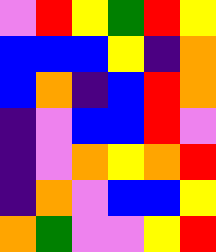[["violet", "red", "yellow", "green", "red", "yellow"], ["blue", "blue", "blue", "yellow", "indigo", "orange"], ["blue", "orange", "indigo", "blue", "red", "orange"], ["indigo", "violet", "blue", "blue", "red", "violet"], ["indigo", "violet", "orange", "yellow", "orange", "red"], ["indigo", "orange", "violet", "blue", "blue", "yellow"], ["orange", "green", "violet", "violet", "yellow", "red"]]